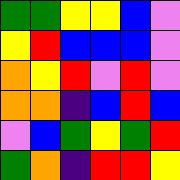[["green", "green", "yellow", "yellow", "blue", "violet"], ["yellow", "red", "blue", "blue", "blue", "violet"], ["orange", "yellow", "red", "violet", "red", "violet"], ["orange", "orange", "indigo", "blue", "red", "blue"], ["violet", "blue", "green", "yellow", "green", "red"], ["green", "orange", "indigo", "red", "red", "yellow"]]